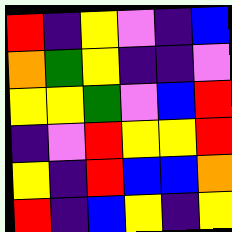[["red", "indigo", "yellow", "violet", "indigo", "blue"], ["orange", "green", "yellow", "indigo", "indigo", "violet"], ["yellow", "yellow", "green", "violet", "blue", "red"], ["indigo", "violet", "red", "yellow", "yellow", "red"], ["yellow", "indigo", "red", "blue", "blue", "orange"], ["red", "indigo", "blue", "yellow", "indigo", "yellow"]]